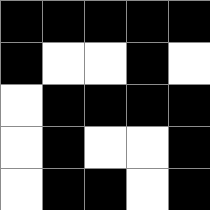[["black", "black", "black", "black", "black"], ["black", "white", "white", "black", "white"], ["white", "black", "black", "black", "black"], ["white", "black", "white", "white", "black"], ["white", "black", "black", "white", "black"]]